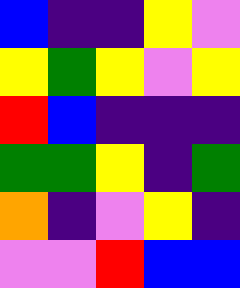[["blue", "indigo", "indigo", "yellow", "violet"], ["yellow", "green", "yellow", "violet", "yellow"], ["red", "blue", "indigo", "indigo", "indigo"], ["green", "green", "yellow", "indigo", "green"], ["orange", "indigo", "violet", "yellow", "indigo"], ["violet", "violet", "red", "blue", "blue"]]